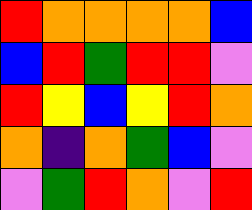[["red", "orange", "orange", "orange", "orange", "blue"], ["blue", "red", "green", "red", "red", "violet"], ["red", "yellow", "blue", "yellow", "red", "orange"], ["orange", "indigo", "orange", "green", "blue", "violet"], ["violet", "green", "red", "orange", "violet", "red"]]